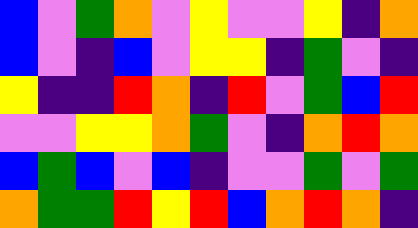[["blue", "violet", "green", "orange", "violet", "yellow", "violet", "violet", "yellow", "indigo", "orange"], ["blue", "violet", "indigo", "blue", "violet", "yellow", "yellow", "indigo", "green", "violet", "indigo"], ["yellow", "indigo", "indigo", "red", "orange", "indigo", "red", "violet", "green", "blue", "red"], ["violet", "violet", "yellow", "yellow", "orange", "green", "violet", "indigo", "orange", "red", "orange"], ["blue", "green", "blue", "violet", "blue", "indigo", "violet", "violet", "green", "violet", "green"], ["orange", "green", "green", "red", "yellow", "red", "blue", "orange", "red", "orange", "indigo"]]